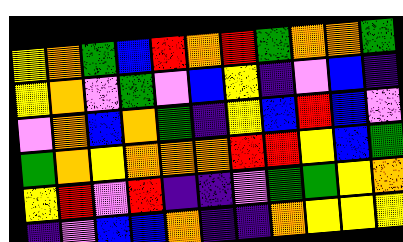[["yellow", "orange", "green", "blue", "red", "orange", "red", "green", "orange", "orange", "green"], ["yellow", "orange", "violet", "green", "violet", "blue", "yellow", "indigo", "violet", "blue", "indigo"], ["violet", "orange", "blue", "orange", "green", "indigo", "yellow", "blue", "red", "blue", "violet"], ["green", "orange", "yellow", "orange", "orange", "orange", "red", "red", "yellow", "blue", "green"], ["yellow", "red", "violet", "red", "indigo", "indigo", "violet", "green", "green", "yellow", "orange"], ["indigo", "violet", "blue", "blue", "orange", "indigo", "indigo", "orange", "yellow", "yellow", "yellow"]]